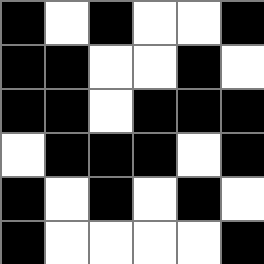[["black", "white", "black", "white", "white", "black"], ["black", "black", "white", "white", "black", "white"], ["black", "black", "white", "black", "black", "black"], ["white", "black", "black", "black", "white", "black"], ["black", "white", "black", "white", "black", "white"], ["black", "white", "white", "white", "white", "black"]]